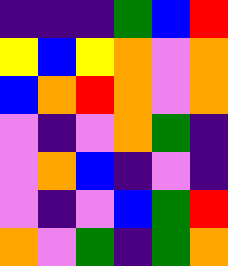[["indigo", "indigo", "indigo", "green", "blue", "red"], ["yellow", "blue", "yellow", "orange", "violet", "orange"], ["blue", "orange", "red", "orange", "violet", "orange"], ["violet", "indigo", "violet", "orange", "green", "indigo"], ["violet", "orange", "blue", "indigo", "violet", "indigo"], ["violet", "indigo", "violet", "blue", "green", "red"], ["orange", "violet", "green", "indigo", "green", "orange"]]